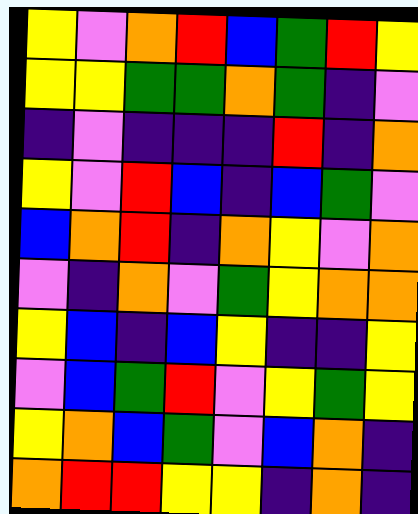[["yellow", "violet", "orange", "red", "blue", "green", "red", "yellow"], ["yellow", "yellow", "green", "green", "orange", "green", "indigo", "violet"], ["indigo", "violet", "indigo", "indigo", "indigo", "red", "indigo", "orange"], ["yellow", "violet", "red", "blue", "indigo", "blue", "green", "violet"], ["blue", "orange", "red", "indigo", "orange", "yellow", "violet", "orange"], ["violet", "indigo", "orange", "violet", "green", "yellow", "orange", "orange"], ["yellow", "blue", "indigo", "blue", "yellow", "indigo", "indigo", "yellow"], ["violet", "blue", "green", "red", "violet", "yellow", "green", "yellow"], ["yellow", "orange", "blue", "green", "violet", "blue", "orange", "indigo"], ["orange", "red", "red", "yellow", "yellow", "indigo", "orange", "indigo"]]